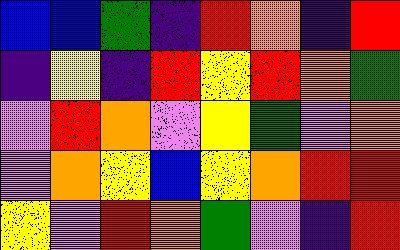[["blue", "blue", "green", "indigo", "red", "orange", "indigo", "red"], ["indigo", "yellow", "indigo", "red", "yellow", "red", "orange", "green"], ["violet", "red", "orange", "violet", "yellow", "green", "violet", "orange"], ["violet", "orange", "yellow", "blue", "yellow", "orange", "red", "red"], ["yellow", "violet", "red", "orange", "green", "violet", "indigo", "red"]]